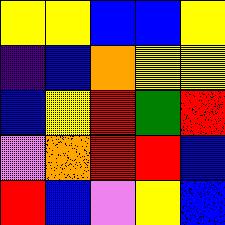[["yellow", "yellow", "blue", "blue", "yellow"], ["indigo", "blue", "orange", "yellow", "yellow"], ["blue", "yellow", "red", "green", "red"], ["violet", "orange", "red", "red", "blue"], ["red", "blue", "violet", "yellow", "blue"]]